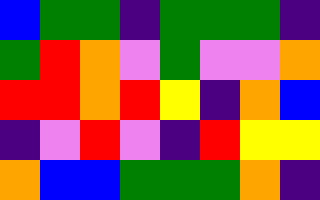[["blue", "green", "green", "indigo", "green", "green", "green", "indigo"], ["green", "red", "orange", "violet", "green", "violet", "violet", "orange"], ["red", "red", "orange", "red", "yellow", "indigo", "orange", "blue"], ["indigo", "violet", "red", "violet", "indigo", "red", "yellow", "yellow"], ["orange", "blue", "blue", "green", "green", "green", "orange", "indigo"]]